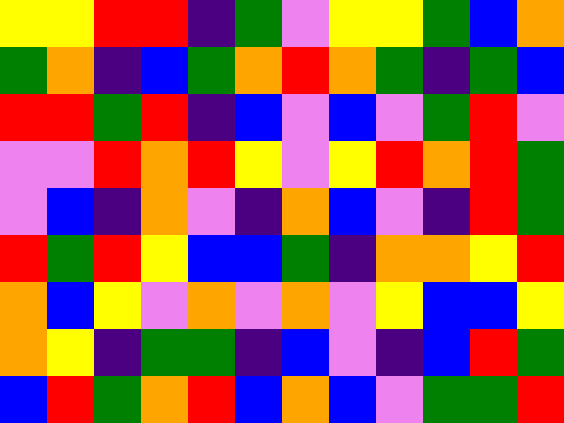[["yellow", "yellow", "red", "red", "indigo", "green", "violet", "yellow", "yellow", "green", "blue", "orange"], ["green", "orange", "indigo", "blue", "green", "orange", "red", "orange", "green", "indigo", "green", "blue"], ["red", "red", "green", "red", "indigo", "blue", "violet", "blue", "violet", "green", "red", "violet"], ["violet", "violet", "red", "orange", "red", "yellow", "violet", "yellow", "red", "orange", "red", "green"], ["violet", "blue", "indigo", "orange", "violet", "indigo", "orange", "blue", "violet", "indigo", "red", "green"], ["red", "green", "red", "yellow", "blue", "blue", "green", "indigo", "orange", "orange", "yellow", "red"], ["orange", "blue", "yellow", "violet", "orange", "violet", "orange", "violet", "yellow", "blue", "blue", "yellow"], ["orange", "yellow", "indigo", "green", "green", "indigo", "blue", "violet", "indigo", "blue", "red", "green"], ["blue", "red", "green", "orange", "red", "blue", "orange", "blue", "violet", "green", "green", "red"]]